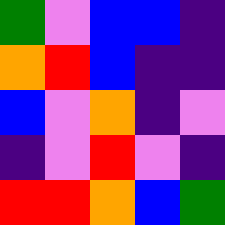[["green", "violet", "blue", "blue", "indigo"], ["orange", "red", "blue", "indigo", "indigo"], ["blue", "violet", "orange", "indigo", "violet"], ["indigo", "violet", "red", "violet", "indigo"], ["red", "red", "orange", "blue", "green"]]